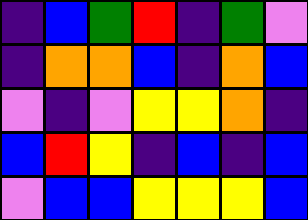[["indigo", "blue", "green", "red", "indigo", "green", "violet"], ["indigo", "orange", "orange", "blue", "indigo", "orange", "blue"], ["violet", "indigo", "violet", "yellow", "yellow", "orange", "indigo"], ["blue", "red", "yellow", "indigo", "blue", "indigo", "blue"], ["violet", "blue", "blue", "yellow", "yellow", "yellow", "blue"]]